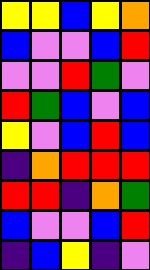[["yellow", "yellow", "blue", "yellow", "orange"], ["blue", "violet", "violet", "blue", "red"], ["violet", "violet", "red", "green", "violet"], ["red", "green", "blue", "violet", "blue"], ["yellow", "violet", "blue", "red", "blue"], ["indigo", "orange", "red", "red", "red"], ["red", "red", "indigo", "orange", "green"], ["blue", "violet", "violet", "blue", "red"], ["indigo", "blue", "yellow", "indigo", "violet"]]